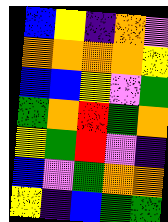[["blue", "yellow", "indigo", "orange", "violet"], ["orange", "orange", "orange", "orange", "yellow"], ["blue", "blue", "yellow", "violet", "green"], ["green", "orange", "red", "green", "orange"], ["yellow", "green", "red", "violet", "indigo"], ["blue", "violet", "green", "orange", "orange"], ["yellow", "indigo", "blue", "green", "green"]]